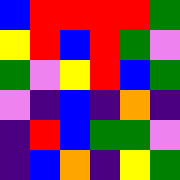[["blue", "red", "red", "red", "red", "green"], ["yellow", "red", "blue", "red", "green", "violet"], ["green", "violet", "yellow", "red", "blue", "green"], ["violet", "indigo", "blue", "indigo", "orange", "indigo"], ["indigo", "red", "blue", "green", "green", "violet"], ["indigo", "blue", "orange", "indigo", "yellow", "green"]]